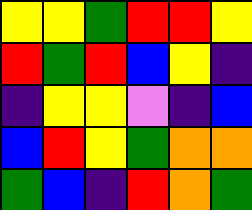[["yellow", "yellow", "green", "red", "red", "yellow"], ["red", "green", "red", "blue", "yellow", "indigo"], ["indigo", "yellow", "yellow", "violet", "indigo", "blue"], ["blue", "red", "yellow", "green", "orange", "orange"], ["green", "blue", "indigo", "red", "orange", "green"]]